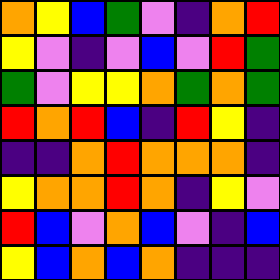[["orange", "yellow", "blue", "green", "violet", "indigo", "orange", "red"], ["yellow", "violet", "indigo", "violet", "blue", "violet", "red", "green"], ["green", "violet", "yellow", "yellow", "orange", "green", "orange", "green"], ["red", "orange", "red", "blue", "indigo", "red", "yellow", "indigo"], ["indigo", "indigo", "orange", "red", "orange", "orange", "orange", "indigo"], ["yellow", "orange", "orange", "red", "orange", "indigo", "yellow", "violet"], ["red", "blue", "violet", "orange", "blue", "violet", "indigo", "blue"], ["yellow", "blue", "orange", "blue", "orange", "indigo", "indigo", "indigo"]]